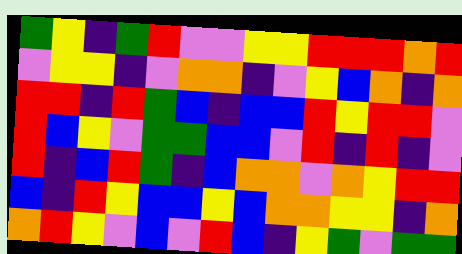[["green", "yellow", "indigo", "green", "red", "violet", "violet", "yellow", "yellow", "red", "red", "red", "orange", "red"], ["violet", "yellow", "yellow", "indigo", "violet", "orange", "orange", "indigo", "violet", "yellow", "blue", "orange", "indigo", "orange"], ["red", "red", "indigo", "red", "green", "blue", "indigo", "blue", "blue", "red", "yellow", "red", "red", "violet"], ["red", "blue", "yellow", "violet", "green", "green", "blue", "blue", "violet", "red", "indigo", "red", "indigo", "violet"], ["red", "indigo", "blue", "red", "green", "indigo", "blue", "orange", "orange", "violet", "orange", "yellow", "red", "red"], ["blue", "indigo", "red", "yellow", "blue", "blue", "yellow", "blue", "orange", "orange", "yellow", "yellow", "indigo", "orange"], ["orange", "red", "yellow", "violet", "blue", "violet", "red", "blue", "indigo", "yellow", "green", "violet", "green", "green"]]